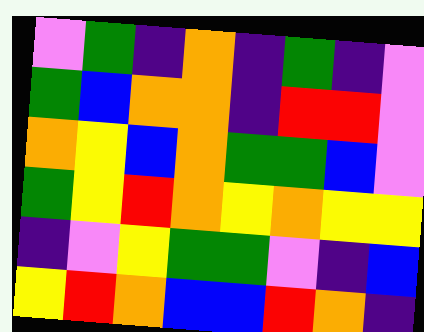[["violet", "green", "indigo", "orange", "indigo", "green", "indigo", "violet"], ["green", "blue", "orange", "orange", "indigo", "red", "red", "violet"], ["orange", "yellow", "blue", "orange", "green", "green", "blue", "violet"], ["green", "yellow", "red", "orange", "yellow", "orange", "yellow", "yellow"], ["indigo", "violet", "yellow", "green", "green", "violet", "indigo", "blue"], ["yellow", "red", "orange", "blue", "blue", "red", "orange", "indigo"]]